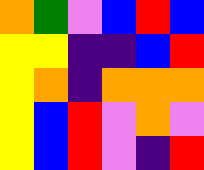[["orange", "green", "violet", "blue", "red", "blue"], ["yellow", "yellow", "indigo", "indigo", "blue", "red"], ["yellow", "orange", "indigo", "orange", "orange", "orange"], ["yellow", "blue", "red", "violet", "orange", "violet"], ["yellow", "blue", "red", "violet", "indigo", "red"]]